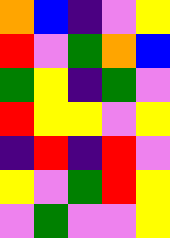[["orange", "blue", "indigo", "violet", "yellow"], ["red", "violet", "green", "orange", "blue"], ["green", "yellow", "indigo", "green", "violet"], ["red", "yellow", "yellow", "violet", "yellow"], ["indigo", "red", "indigo", "red", "violet"], ["yellow", "violet", "green", "red", "yellow"], ["violet", "green", "violet", "violet", "yellow"]]